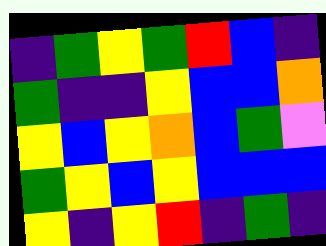[["indigo", "green", "yellow", "green", "red", "blue", "indigo"], ["green", "indigo", "indigo", "yellow", "blue", "blue", "orange"], ["yellow", "blue", "yellow", "orange", "blue", "green", "violet"], ["green", "yellow", "blue", "yellow", "blue", "blue", "blue"], ["yellow", "indigo", "yellow", "red", "indigo", "green", "indigo"]]